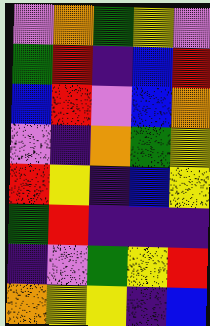[["violet", "orange", "green", "yellow", "violet"], ["green", "red", "indigo", "blue", "red"], ["blue", "red", "violet", "blue", "orange"], ["violet", "indigo", "orange", "green", "yellow"], ["red", "yellow", "indigo", "blue", "yellow"], ["green", "red", "indigo", "indigo", "indigo"], ["indigo", "violet", "green", "yellow", "red"], ["orange", "yellow", "yellow", "indigo", "blue"]]